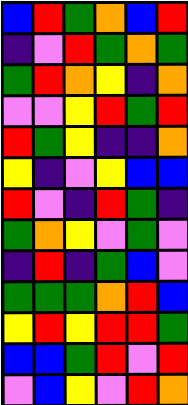[["blue", "red", "green", "orange", "blue", "red"], ["indigo", "violet", "red", "green", "orange", "green"], ["green", "red", "orange", "yellow", "indigo", "orange"], ["violet", "violet", "yellow", "red", "green", "red"], ["red", "green", "yellow", "indigo", "indigo", "orange"], ["yellow", "indigo", "violet", "yellow", "blue", "blue"], ["red", "violet", "indigo", "red", "green", "indigo"], ["green", "orange", "yellow", "violet", "green", "violet"], ["indigo", "red", "indigo", "green", "blue", "violet"], ["green", "green", "green", "orange", "red", "blue"], ["yellow", "red", "yellow", "red", "red", "green"], ["blue", "blue", "green", "red", "violet", "red"], ["violet", "blue", "yellow", "violet", "red", "orange"]]